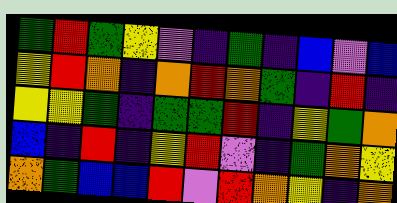[["green", "red", "green", "yellow", "violet", "indigo", "green", "indigo", "blue", "violet", "blue"], ["yellow", "red", "orange", "indigo", "orange", "red", "orange", "green", "indigo", "red", "indigo"], ["yellow", "yellow", "green", "indigo", "green", "green", "red", "indigo", "yellow", "green", "orange"], ["blue", "indigo", "red", "indigo", "yellow", "red", "violet", "indigo", "green", "orange", "yellow"], ["orange", "green", "blue", "blue", "red", "violet", "red", "orange", "yellow", "indigo", "orange"]]